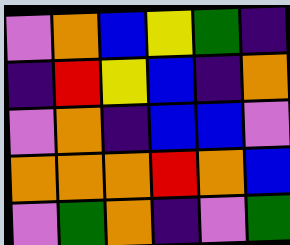[["violet", "orange", "blue", "yellow", "green", "indigo"], ["indigo", "red", "yellow", "blue", "indigo", "orange"], ["violet", "orange", "indigo", "blue", "blue", "violet"], ["orange", "orange", "orange", "red", "orange", "blue"], ["violet", "green", "orange", "indigo", "violet", "green"]]